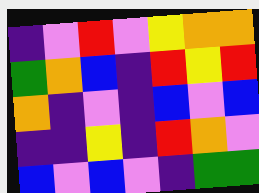[["indigo", "violet", "red", "violet", "yellow", "orange", "orange"], ["green", "orange", "blue", "indigo", "red", "yellow", "red"], ["orange", "indigo", "violet", "indigo", "blue", "violet", "blue"], ["indigo", "indigo", "yellow", "indigo", "red", "orange", "violet"], ["blue", "violet", "blue", "violet", "indigo", "green", "green"]]